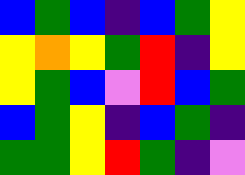[["blue", "green", "blue", "indigo", "blue", "green", "yellow"], ["yellow", "orange", "yellow", "green", "red", "indigo", "yellow"], ["yellow", "green", "blue", "violet", "red", "blue", "green"], ["blue", "green", "yellow", "indigo", "blue", "green", "indigo"], ["green", "green", "yellow", "red", "green", "indigo", "violet"]]